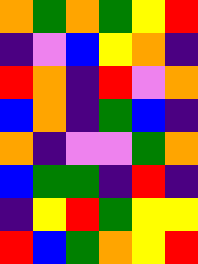[["orange", "green", "orange", "green", "yellow", "red"], ["indigo", "violet", "blue", "yellow", "orange", "indigo"], ["red", "orange", "indigo", "red", "violet", "orange"], ["blue", "orange", "indigo", "green", "blue", "indigo"], ["orange", "indigo", "violet", "violet", "green", "orange"], ["blue", "green", "green", "indigo", "red", "indigo"], ["indigo", "yellow", "red", "green", "yellow", "yellow"], ["red", "blue", "green", "orange", "yellow", "red"]]